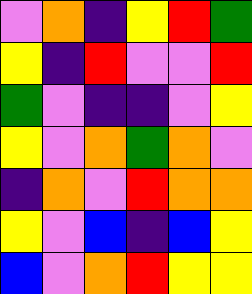[["violet", "orange", "indigo", "yellow", "red", "green"], ["yellow", "indigo", "red", "violet", "violet", "red"], ["green", "violet", "indigo", "indigo", "violet", "yellow"], ["yellow", "violet", "orange", "green", "orange", "violet"], ["indigo", "orange", "violet", "red", "orange", "orange"], ["yellow", "violet", "blue", "indigo", "blue", "yellow"], ["blue", "violet", "orange", "red", "yellow", "yellow"]]